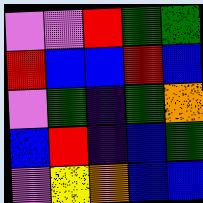[["violet", "violet", "red", "green", "green"], ["red", "blue", "blue", "red", "blue"], ["violet", "green", "indigo", "green", "orange"], ["blue", "red", "indigo", "blue", "green"], ["violet", "yellow", "orange", "blue", "blue"]]